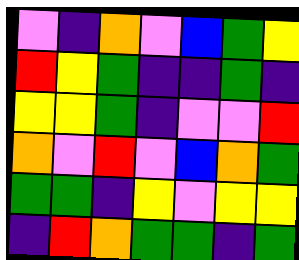[["violet", "indigo", "orange", "violet", "blue", "green", "yellow"], ["red", "yellow", "green", "indigo", "indigo", "green", "indigo"], ["yellow", "yellow", "green", "indigo", "violet", "violet", "red"], ["orange", "violet", "red", "violet", "blue", "orange", "green"], ["green", "green", "indigo", "yellow", "violet", "yellow", "yellow"], ["indigo", "red", "orange", "green", "green", "indigo", "green"]]